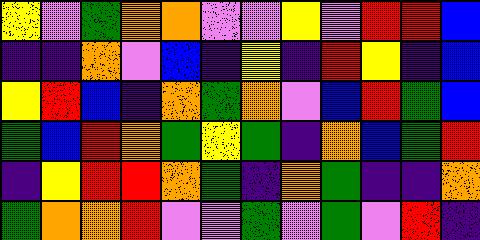[["yellow", "violet", "green", "orange", "orange", "violet", "violet", "yellow", "violet", "red", "red", "blue"], ["indigo", "indigo", "orange", "violet", "blue", "indigo", "yellow", "indigo", "red", "yellow", "indigo", "blue"], ["yellow", "red", "blue", "indigo", "orange", "green", "orange", "violet", "blue", "red", "green", "blue"], ["green", "blue", "red", "orange", "green", "yellow", "green", "indigo", "orange", "blue", "green", "red"], ["indigo", "yellow", "red", "red", "orange", "green", "indigo", "orange", "green", "indigo", "indigo", "orange"], ["green", "orange", "orange", "red", "violet", "violet", "green", "violet", "green", "violet", "red", "indigo"]]